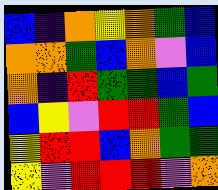[["blue", "indigo", "orange", "yellow", "orange", "green", "blue"], ["orange", "orange", "green", "blue", "orange", "violet", "blue"], ["orange", "indigo", "red", "green", "green", "blue", "green"], ["blue", "yellow", "violet", "red", "red", "green", "blue"], ["yellow", "red", "red", "blue", "orange", "green", "green"], ["yellow", "violet", "red", "red", "red", "violet", "orange"]]